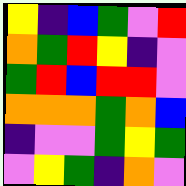[["yellow", "indigo", "blue", "green", "violet", "red"], ["orange", "green", "red", "yellow", "indigo", "violet"], ["green", "red", "blue", "red", "red", "violet"], ["orange", "orange", "orange", "green", "orange", "blue"], ["indigo", "violet", "violet", "green", "yellow", "green"], ["violet", "yellow", "green", "indigo", "orange", "violet"]]